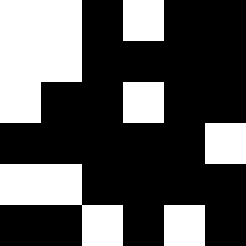[["white", "white", "black", "white", "black", "black"], ["white", "white", "black", "black", "black", "black"], ["white", "black", "black", "white", "black", "black"], ["black", "black", "black", "black", "black", "white"], ["white", "white", "black", "black", "black", "black"], ["black", "black", "white", "black", "white", "black"]]